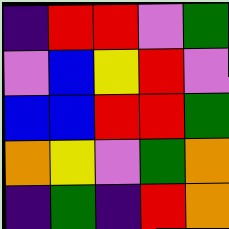[["indigo", "red", "red", "violet", "green"], ["violet", "blue", "yellow", "red", "violet"], ["blue", "blue", "red", "red", "green"], ["orange", "yellow", "violet", "green", "orange"], ["indigo", "green", "indigo", "red", "orange"]]